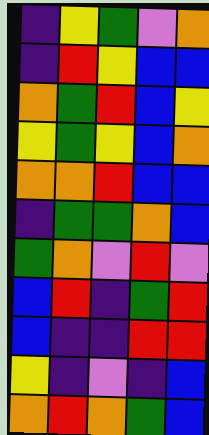[["indigo", "yellow", "green", "violet", "orange"], ["indigo", "red", "yellow", "blue", "blue"], ["orange", "green", "red", "blue", "yellow"], ["yellow", "green", "yellow", "blue", "orange"], ["orange", "orange", "red", "blue", "blue"], ["indigo", "green", "green", "orange", "blue"], ["green", "orange", "violet", "red", "violet"], ["blue", "red", "indigo", "green", "red"], ["blue", "indigo", "indigo", "red", "red"], ["yellow", "indigo", "violet", "indigo", "blue"], ["orange", "red", "orange", "green", "blue"]]